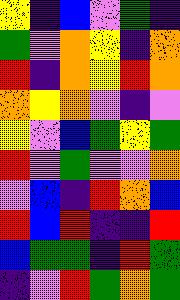[["yellow", "indigo", "blue", "violet", "green", "indigo"], ["green", "violet", "orange", "yellow", "indigo", "orange"], ["red", "indigo", "orange", "yellow", "red", "orange"], ["orange", "yellow", "orange", "violet", "indigo", "violet"], ["yellow", "violet", "blue", "green", "yellow", "green"], ["red", "violet", "green", "violet", "violet", "orange"], ["violet", "blue", "indigo", "red", "orange", "blue"], ["red", "blue", "red", "indigo", "indigo", "red"], ["blue", "green", "green", "indigo", "red", "green"], ["indigo", "violet", "red", "green", "orange", "green"]]